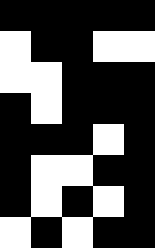[["black", "black", "black", "black", "black"], ["white", "black", "black", "white", "white"], ["white", "white", "black", "black", "black"], ["black", "white", "black", "black", "black"], ["black", "black", "black", "white", "black"], ["black", "white", "white", "black", "black"], ["black", "white", "black", "white", "black"], ["white", "black", "white", "black", "black"]]